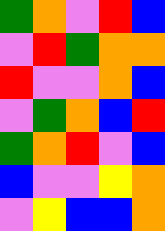[["green", "orange", "violet", "red", "blue"], ["violet", "red", "green", "orange", "orange"], ["red", "violet", "violet", "orange", "blue"], ["violet", "green", "orange", "blue", "red"], ["green", "orange", "red", "violet", "blue"], ["blue", "violet", "violet", "yellow", "orange"], ["violet", "yellow", "blue", "blue", "orange"]]